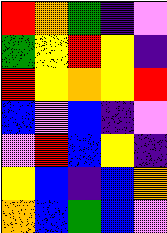[["red", "orange", "green", "indigo", "violet"], ["green", "yellow", "red", "yellow", "indigo"], ["red", "yellow", "orange", "yellow", "red"], ["blue", "violet", "blue", "indigo", "violet"], ["violet", "red", "blue", "yellow", "indigo"], ["yellow", "blue", "indigo", "blue", "orange"], ["orange", "blue", "green", "blue", "violet"]]